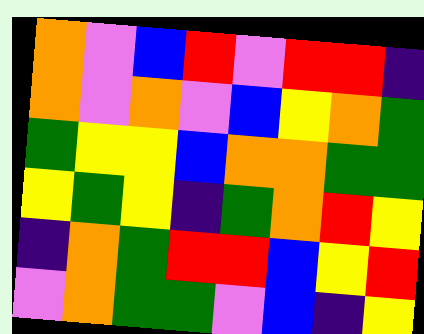[["orange", "violet", "blue", "red", "violet", "red", "red", "indigo"], ["orange", "violet", "orange", "violet", "blue", "yellow", "orange", "green"], ["green", "yellow", "yellow", "blue", "orange", "orange", "green", "green"], ["yellow", "green", "yellow", "indigo", "green", "orange", "red", "yellow"], ["indigo", "orange", "green", "red", "red", "blue", "yellow", "red"], ["violet", "orange", "green", "green", "violet", "blue", "indigo", "yellow"]]